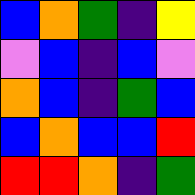[["blue", "orange", "green", "indigo", "yellow"], ["violet", "blue", "indigo", "blue", "violet"], ["orange", "blue", "indigo", "green", "blue"], ["blue", "orange", "blue", "blue", "red"], ["red", "red", "orange", "indigo", "green"]]